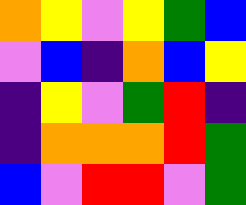[["orange", "yellow", "violet", "yellow", "green", "blue"], ["violet", "blue", "indigo", "orange", "blue", "yellow"], ["indigo", "yellow", "violet", "green", "red", "indigo"], ["indigo", "orange", "orange", "orange", "red", "green"], ["blue", "violet", "red", "red", "violet", "green"]]